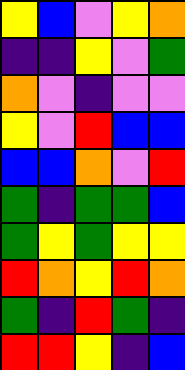[["yellow", "blue", "violet", "yellow", "orange"], ["indigo", "indigo", "yellow", "violet", "green"], ["orange", "violet", "indigo", "violet", "violet"], ["yellow", "violet", "red", "blue", "blue"], ["blue", "blue", "orange", "violet", "red"], ["green", "indigo", "green", "green", "blue"], ["green", "yellow", "green", "yellow", "yellow"], ["red", "orange", "yellow", "red", "orange"], ["green", "indigo", "red", "green", "indigo"], ["red", "red", "yellow", "indigo", "blue"]]